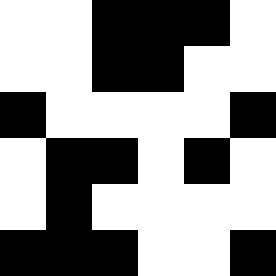[["white", "white", "black", "black", "black", "white"], ["white", "white", "black", "black", "white", "white"], ["black", "white", "white", "white", "white", "black"], ["white", "black", "black", "white", "black", "white"], ["white", "black", "white", "white", "white", "white"], ["black", "black", "black", "white", "white", "black"]]